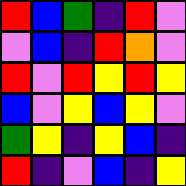[["red", "blue", "green", "indigo", "red", "violet"], ["violet", "blue", "indigo", "red", "orange", "violet"], ["red", "violet", "red", "yellow", "red", "yellow"], ["blue", "violet", "yellow", "blue", "yellow", "violet"], ["green", "yellow", "indigo", "yellow", "blue", "indigo"], ["red", "indigo", "violet", "blue", "indigo", "yellow"]]